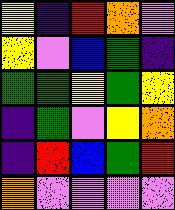[["yellow", "indigo", "red", "orange", "violet"], ["yellow", "violet", "blue", "green", "indigo"], ["green", "green", "yellow", "green", "yellow"], ["indigo", "green", "violet", "yellow", "orange"], ["indigo", "red", "blue", "green", "red"], ["orange", "violet", "violet", "violet", "violet"]]